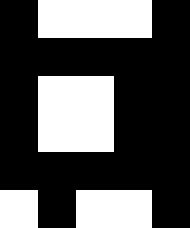[["black", "white", "white", "white", "black"], ["black", "black", "black", "black", "black"], ["black", "white", "white", "black", "black"], ["black", "white", "white", "black", "black"], ["black", "black", "black", "black", "black"], ["white", "black", "white", "white", "black"]]